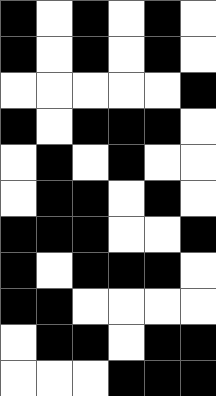[["black", "white", "black", "white", "black", "white"], ["black", "white", "black", "white", "black", "white"], ["white", "white", "white", "white", "white", "black"], ["black", "white", "black", "black", "black", "white"], ["white", "black", "white", "black", "white", "white"], ["white", "black", "black", "white", "black", "white"], ["black", "black", "black", "white", "white", "black"], ["black", "white", "black", "black", "black", "white"], ["black", "black", "white", "white", "white", "white"], ["white", "black", "black", "white", "black", "black"], ["white", "white", "white", "black", "black", "black"]]